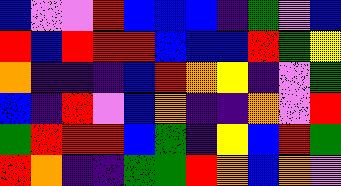[["blue", "violet", "violet", "red", "blue", "blue", "blue", "indigo", "green", "violet", "blue"], ["red", "blue", "red", "red", "red", "blue", "blue", "blue", "red", "green", "yellow"], ["orange", "indigo", "indigo", "indigo", "blue", "red", "orange", "yellow", "indigo", "violet", "green"], ["blue", "indigo", "red", "violet", "blue", "orange", "indigo", "indigo", "orange", "violet", "red"], ["green", "red", "red", "red", "blue", "green", "indigo", "yellow", "blue", "red", "green"], ["red", "orange", "indigo", "indigo", "green", "green", "red", "orange", "blue", "orange", "violet"]]